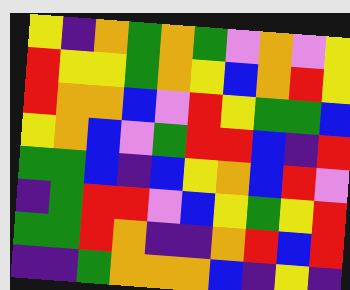[["yellow", "indigo", "orange", "green", "orange", "green", "violet", "orange", "violet", "yellow"], ["red", "yellow", "yellow", "green", "orange", "yellow", "blue", "orange", "red", "yellow"], ["red", "orange", "orange", "blue", "violet", "red", "yellow", "green", "green", "blue"], ["yellow", "orange", "blue", "violet", "green", "red", "red", "blue", "indigo", "red"], ["green", "green", "blue", "indigo", "blue", "yellow", "orange", "blue", "red", "violet"], ["indigo", "green", "red", "red", "violet", "blue", "yellow", "green", "yellow", "red"], ["green", "green", "red", "orange", "indigo", "indigo", "orange", "red", "blue", "red"], ["indigo", "indigo", "green", "orange", "orange", "orange", "blue", "indigo", "yellow", "indigo"]]